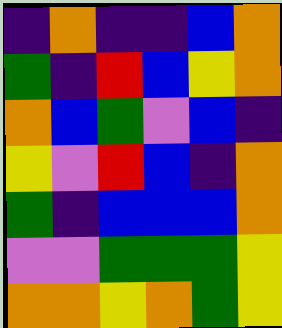[["indigo", "orange", "indigo", "indigo", "blue", "orange"], ["green", "indigo", "red", "blue", "yellow", "orange"], ["orange", "blue", "green", "violet", "blue", "indigo"], ["yellow", "violet", "red", "blue", "indigo", "orange"], ["green", "indigo", "blue", "blue", "blue", "orange"], ["violet", "violet", "green", "green", "green", "yellow"], ["orange", "orange", "yellow", "orange", "green", "yellow"]]